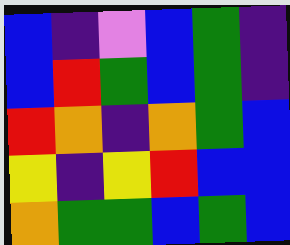[["blue", "indigo", "violet", "blue", "green", "indigo"], ["blue", "red", "green", "blue", "green", "indigo"], ["red", "orange", "indigo", "orange", "green", "blue"], ["yellow", "indigo", "yellow", "red", "blue", "blue"], ["orange", "green", "green", "blue", "green", "blue"]]